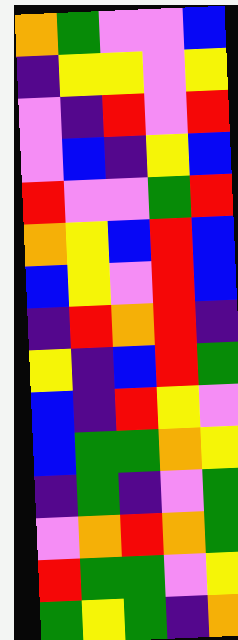[["orange", "green", "violet", "violet", "blue"], ["indigo", "yellow", "yellow", "violet", "yellow"], ["violet", "indigo", "red", "violet", "red"], ["violet", "blue", "indigo", "yellow", "blue"], ["red", "violet", "violet", "green", "red"], ["orange", "yellow", "blue", "red", "blue"], ["blue", "yellow", "violet", "red", "blue"], ["indigo", "red", "orange", "red", "indigo"], ["yellow", "indigo", "blue", "red", "green"], ["blue", "indigo", "red", "yellow", "violet"], ["blue", "green", "green", "orange", "yellow"], ["indigo", "green", "indigo", "violet", "green"], ["violet", "orange", "red", "orange", "green"], ["red", "green", "green", "violet", "yellow"], ["green", "yellow", "green", "indigo", "orange"]]